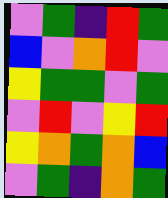[["violet", "green", "indigo", "red", "green"], ["blue", "violet", "orange", "red", "violet"], ["yellow", "green", "green", "violet", "green"], ["violet", "red", "violet", "yellow", "red"], ["yellow", "orange", "green", "orange", "blue"], ["violet", "green", "indigo", "orange", "green"]]